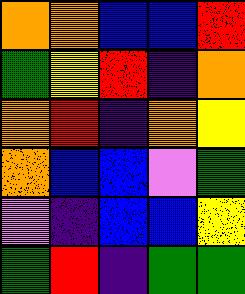[["orange", "orange", "blue", "blue", "red"], ["green", "yellow", "red", "indigo", "orange"], ["orange", "red", "indigo", "orange", "yellow"], ["orange", "blue", "blue", "violet", "green"], ["violet", "indigo", "blue", "blue", "yellow"], ["green", "red", "indigo", "green", "green"]]